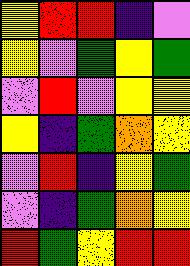[["yellow", "red", "red", "indigo", "violet"], ["yellow", "violet", "green", "yellow", "green"], ["violet", "red", "violet", "yellow", "yellow"], ["yellow", "indigo", "green", "orange", "yellow"], ["violet", "red", "indigo", "yellow", "green"], ["violet", "indigo", "green", "orange", "yellow"], ["red", "green", "yellow", "red", "red"]]